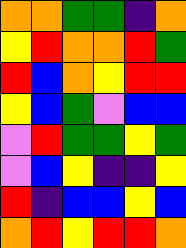[["orange", "orange", "green", "green", "indigo", "orange"], ["yellow", "red", "orange", "orange", "red", "green"], ["red", "blue", "orange", "yellow", "red", "red"], ["yellow", "blue", "green", "violet", "blue", "blue"], ["violet", "red", "green", "green", "yellow", "green"], ["violet", "blue", "yellow", "indigo", "indigo", "yellow"], ["red", "indigo", "blue", "blue", "yellow", "blue"], ["orange", "red", "yellow", "red", "red", "orange"]]